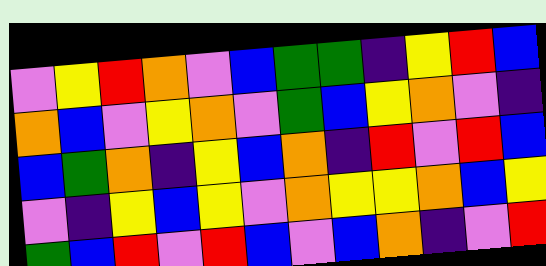[["violet", "yellow", "red", "orange", "violet", "blue", "green", "green", "indigo", "yellow", "red", "blue"], ["orange", "blue", "violet", "yellow", "orange", "violet", "green", "blue", "yellow", "orange", "violet", "indigo"], ["blue", "green", "orange", "indigo", "yellow", "blue", "orange", "indigo", "red", "violet", "red", "blue"], ["violet", "indigo", "yellow", "blue", "yellow", "violet", "orange", "yellow", "yellow", "orange", "blue", "yellow"], ["green", "blue", "red", "violet", "red", "blue", "violet", "blue", "orange", "indigo", "violet", "red"]]